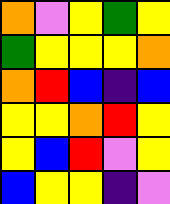[["orange", "violet", "yellow", "green", "yellow"], ["green", "yellow", "yellow", "yellow", "orange"], ["orange", "red", "blue", "indigo", "blue"], ["yellow", "yellow", "orange", "red", "yellow"], ["yellow", "blue", "red", "violet", "yellow"], ["blue", "yellow", "yellow", "indigo", "violet"]]